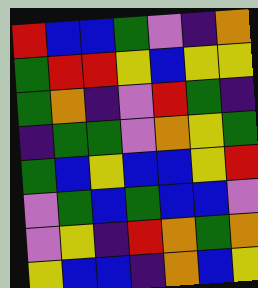[["red", "blue", "blue", "green", "violet", "indigo", "orange"], ["green", "red", "red", "yellow", "blue", "yellow", "yellow"], ["green", "orange", "indigo", "violet", "red", "green", "indigo"], ["indigo", "green", "green", "violet", "orange", "yellow", "green"], ["green", "blue", "yellow", "blue", "blue", "yellow", "red"], ["violet", "green", "blue", "green", "blue", "blue", "violet"], ["violet", "yellow", "indigo", "red", "orange", "green", "orange"], ["yellow", "blue", "blue", "indigo", "orange", "blue", "yellow"]]